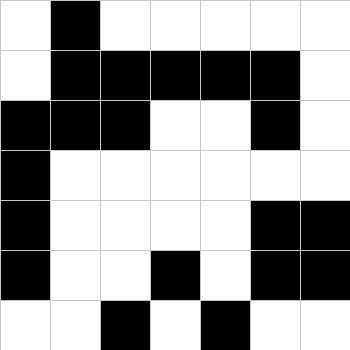[["white", "black", "white", "white", "white", "white", "white"], ["white", "black", "black", "black", "black", "black", "white"], ["black", "black", "black", "white", "white", "black", "white"], ["black", "white", "white", "white", "white", "white", "white"], ["black", "white", "white", "white", "white", "black", "black"], ["black", "white", "white", "black", "white", "black", "black"], ["white", "white", "black", "white", "black", "white", "white"]]